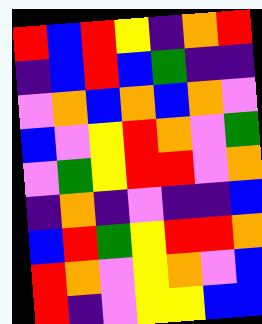[["red", "blue", "red", "yellow", "indigo", "orange", "red"], ["indigo", "blue", "red", "blue", "green", "indigo", "indigo"], ["violet", "orange", "blue", "orange", "blue", "orange", "violet"], ["blue", "violet", "yellow", "red", "orange", "violet", "green"], ["violet", "green", "yellow", "red", "red", "violet", "orange"], ["indigo", "orange", "indigo", "violet", "indigo", "indigo", "blue"], ["blue", "red", "green", "yellow", "red", "red", "orange"], ["red", "orange", "violet", "yellow", "orange", "violet", "blue"], ["red", "indigo", "violet", "yellow", "yellow", "blue", "blue"]]